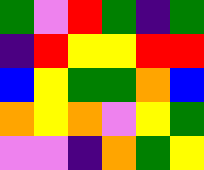[["green", "violet", "red", "green", "indigo", "green"], ["indigo", "red", "yellow", "yellow", "red", "red"], ["blue", "yellow", "green", "green", "orange", "blue"], ["orange", "yellow", "orange", "violet", "yellow", "green"], ["violet", "violet", "indigo", "orange", "green", "yellow"]]